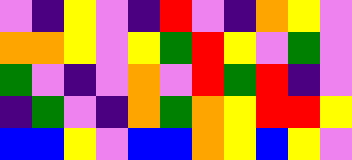[["violet", "indigo", "yellow", "violet", "indigo", "red", "violet", "indigo", "orange", "yellow", "violet"], ["orange", "orange", "yellow", "violet", "yellow", "green", "red", "yellow", "violet", "green", "violet"], ["green", "violet", "indigo", "violet", "orange", "violet", "red", "green", "red", "indigo", "violet"], ["indigo", "green", "violet", "indigo", "orange", "green", "orange", "yellow", "red", "red", "yellow"], ["blue", "blue", "yellow", "violet", "blue", "blue", "orange", "yellow", "blue", "yellow", "violet"]]